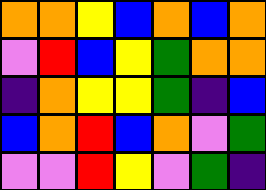[["orange", "orange", "yellow", "blue", "orange", "blue", "orange"], ["violet", "red", "blue", "yellow", "green", "orange", "orange"], ["indigo", "orange", "yellow", "yellow", "green", "indigo", "blue"], ["blue", "orange", "red", "blue", "orange", "violet", "green"], ["violet", "violet", "red", "yellow", "violet", "green", "indigo"]]